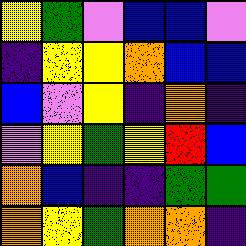[["yellow", "green", "violet", "blue", "blue", "violet"], ["indigo", "yellow", "yellow", "orange", "blue", "blue"], ["blue", "violet", "yellow", "indigo", "orange", "indigo"], ["violet", "yellow", "green", "yellow", "red", "blue"], ["orange", "blue", "indigo", "indigo", "green", "green"], ["orange", "yellow", "green", "orange", "orange", "indigo"]]